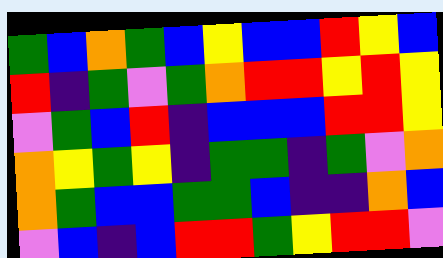[["green", "blue", "orange", "green", "blue", "yellow", "blue", "blue", "red", "yellow", "blue"], ["red", "indigo", "green", "violet", "green", "orange", "red", "red", "yellow", "red", "yellow"], ["violet", "green", "blue", "red", "indigo", "blue", "blue", "blue", "red", "red", "yellow"], ["orange", "yellow", "green", "yellow", "indigo", "green", "green", "indigo", "green", "violet", "orange"], ["orange", "green", "blue", "blue", "green", "green", "blue", "indigo", "indigo", "orange", "blue"], ["violet", "blue", "indigo", "blue", "red", "red", "green", "yellow", "red", "red", "violet"]]